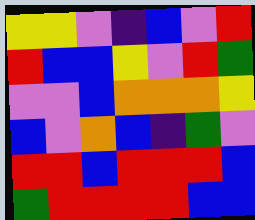[["yellow", "yellow", "violet", "indigo", "blue", "violet", "red"], ["red", "blue", "blue", "yellow", "violet", "red", "green"], ["violet", "violet", "blue", "orange", "orange", "orange", "yellow"], ["blue", "violet", "orange", "blue", "indigo", "green", "violet"], ["red", "red", "blue", "red", "red", "red", "blue"], ["green", "red", "red", "red", "red", "blue", "blue"]]